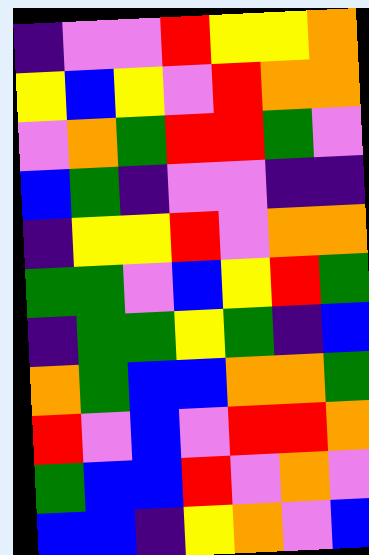[["indigo", "violet", "violet", "red", "yellow", "yellow", "orange"], ["yellow", "blue", "yellow", "violet", "red", "orange", "orange"], ["violet", "orange", "green", "red", "red", "green", "violet"], ["blue", "green", "indigo", "violet", "violet", "indigo", "indigo"], ["indigo", "yellow", "yellow", "red", "violet", "orange", "orange"], ["green", "green", "violet", "blue", "yellow", "red", "green"], ["indigo", "green", "green", "yellow", "green", "indigo", "blue"], ["orange", "green", "blue", "blue", "orange", "orange", "green"], ["red", "violet", "blue", "violet", "red", "red", "orange"], ["green", "blue", "blue", "red", "violet", "orange", "violet"], ["blue", "blue", "indigo", "yellow", "orange", "violet", "blue"]]